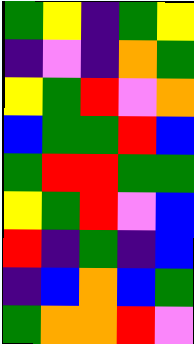[["green", "yellow", "indigo", "green", "yellow"], ["indigo", "violet", "indigo", "orange", "green"], ["yellow", "green", "red", "violet", "orange"], ["blue", "green", "green", "red", "blue"], ["green", "red", "red", "green", "green"], ["yellow", "green", "red", "violet", "blue"], ["red", "indigo", "green", "indigo", "blue"], ["indigo", "blue", "orange", "blue", "green"], ["green", "orange", "orange", "red", "violet"]]